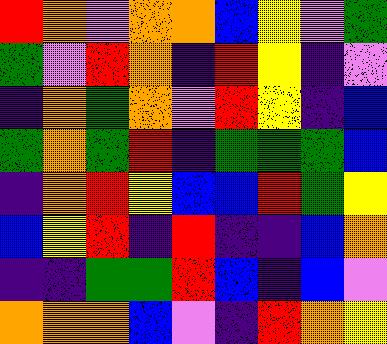[["red", "orange", "violet", "orange", "orange", "blue", "yellow", "violet", "green"], ["green", "violet", "red", "orange", "indigo", "red", "yellow", "indigo", "violet"], ["indigo", "orange", "green", "orange", "violet", "red", "yellow", "indigo", "blue"], ["green", "orange", "green", "red", "indigo", "green", "green", "green", "blue"], ["indigo", "orange", "red", "yellow", "blue", "blue", "red", "green", "yellow"], ["blue", "yellow", "red", "indigo", "red", "indigo", "indigo", "blue", "orange"], ["indigo", "indigo", "green", "green", "red", "blue", "indigo", "blue", "violet"], ["orange", "orange", "orange", "blue", "violet", "indigo", "red", "orange", "yellow"]]